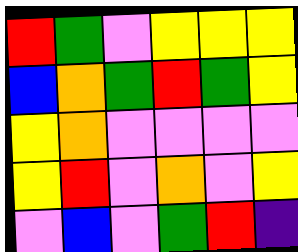[["red", "green", "violet", "yellow", "yellow", "yellow"], ["blue", "orange", "green", "red", "green", "yellow"], ["yellow", "orange", "violet", "violet", "violet", "violet"], ["yellow", "red", "violet", "orange", "violet", "yellow"], ["violet", "blue", "violet", "green", "red", "indigo"]]